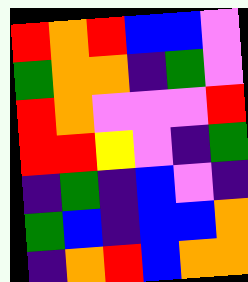[["red", "orange", "red", "blue", "blue", "violet"], ["green", "orange", "orange", "indigo", "green", "violet"], ["red", "orange", "violet", "violet", "violet", "red"], ["red", "red", "yellow", "violet", "indigo", "green"], ["indigo", "green", "indigo", "blue", "violet", "indigo"], ["green", "blue", "indigo", "blue", "blue", "orange"], ["indigo", "orange", "red", "blue", "orange", "orange"]]